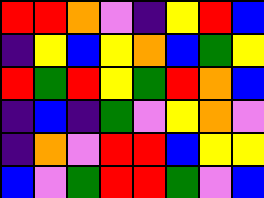[["red", "red", "orange", "violet", "indigo", "yellow", "red", "blue"], ["indigo", "yellow", "blue", "yellow", "orange", "blue", "green", "yellow"], ["red", "green", "red", "yellow", "green", "red", "orange", "blue"], ["indigo", "blue", "indigo", "green", "violet", "yellow", "orange", "violet"], ["indigo", "orange", "violet", "red", "red", "blue", "yellow", "yellow"], ["blue", "violet", "green", "red", "red", "green", "violet", "blue"]]